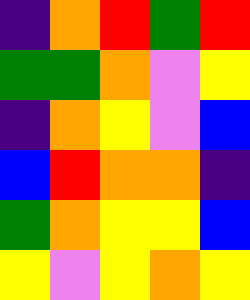[["indigo", "orange", "red", "green", "red"], ["green", "green", "orange", "violet", "yellow"], ["indigo", "orange", "yellow", "violet", "blue"], ["blue", "red", "orange", "orange", "indigo"], ["green", "orange", "yellow", "yellow", "blue"], ["yellow", "violet", "yellow", "orange", "yellow"]]